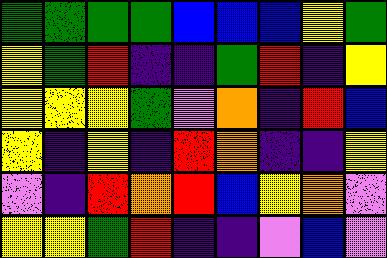[["green", "green", "green", "green", "blue", "blue", "blue", "yellow", "green"], ["yellow", "green", "red", "indigo", "indigo", "green", "red", "indigo", "yellow"], ["yellow", "yellow", "yellow", "green", "violet", "orange", "indigo", "red", "blue"], ["yellow", "indigo", "yellow", "indigo", "red", "orange", "indigo", "indigo", "yellow"], ["violet", "indigo", "red", "orange", "red", "blue", "yellow", "orange", "violet"], ["yellow", "yellow", "green", "red", "indigo", "indigo", "violet", "blue", "violet"]]